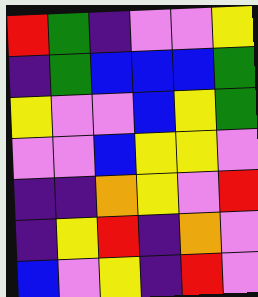[["red", "green", "indigo", "violet", "violet", "yellow"], ["indigo", "green", "blue", "blue", "blue", "green"], ["yellow", "violet", "violet", "blue", "yellow", "green"], ["violet", "violet", "blue", "yellow", "yellow", "violet"], ["indigo", "indigo", "orange", "yellow", "violet", "red"], ["indigo", "yellow", "red", "indigo", "orange", "violet"], ["blue", "violet", "yellow", "indigo", "red", "violet"]]